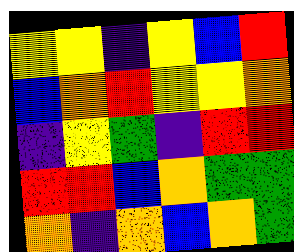[["yellow", "yellow", "indigo", "yellow", "blue", "red"], ["blue", "orange", "red", "yellow", "yellow", "orange"], ["indigo", "yellow", "green", "indigo", "red", "red"], ["red", "red", "blue", "orange", "green", "green"], ["orange", "indigo", "orange", "blue", "orange", "green"]]